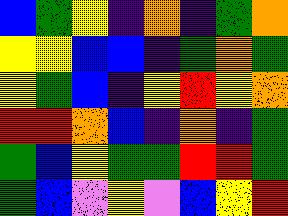[["blue", "green", "yellow", "indigo", "orange", "indigo", "green", "orange"], ["yellow", "yellow", "blue", "blue", "indigo", "green", "orange", "green"], ["yellow", "green", "blue", "indigo", "yellow", "red", "yellow", "orange"], ["red", "red", "orange", "blue", "indigo", "orange", "indigo", "green"], ["green", "blue", "yellow", "green", "green", "red", "red", "green"], ["green", "blue", "violet", "yellow", "violet", "blue", "yellow", "red"]]